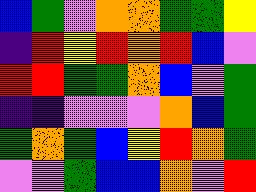[["blue", "green", "violet", "orange", "orange", "green", "green", "yellow"], ["indigo", "red", "yellow", "red", "orange", "red", "blue", "violet"], ["red", "red", "green", "green", "orange", "blue", "violet", "green"], ["indigo", "indigo", "violet", "violet", "violet", "orange", "blue", "green"], ["green", "orange", "green", "blue", "yellow", "red", "orange", "green"], ["violet", "violet", "green", "blue", "blue", "orange", "violet", "red"]]